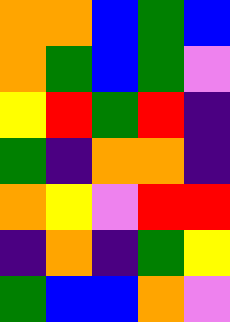[["orange", "orange", "blue", "green", "blue"], ["orange", "green", "blue", "green", "violet"], ["yellow", "red", "green", "red", "indigo"], ["green", "indigo", "orange", "orange", "indigo"], ["orange", "yellow", "violet", "red", "red"], ["indigo", "orange", "indigo", "green", "yellow"], ["green", "blue", "blue", "orange", "violet"]]